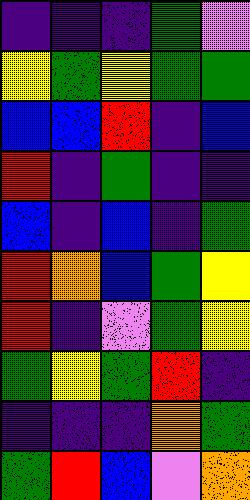[["indigo", "indigo", "indigo", "green", "violet"], ["yellow", "green", "yellow", "green", "green"], ["blue", "blue", "red", "indigo", "blue"], ["red", "indigo", "green", "indigo", "indigo"], ["blue", "indigo", "blue", "indigo", "green"], ["red", "orange", "blue", "green", "yellow"], ["red", "indigo", "violet", "green", "yellow"], ["green", "yellow", "green", "red", "indigo"], ["indigo", "indigo", "indigo", "orange", "green"], ["green", "red", "blue", "violet", "orange"]]